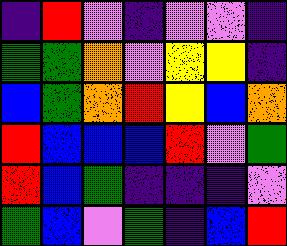[["indigo", "red", "violet", "indigo", "violet", "violet", "indigo"], ["green", "green", "orange", "violet", "yellow", "yellow", "indigo"], ["blue", "green", "orange", "red", "yellow", "blue", "orange"], ["red", "blue", "blue", "blue", "red", "violet", "green"], ["red", "blue", "green", "indigo", "indigo", "indigo", "violet"], ["green", "blue", "violet", "green", "indigo", "blue", "red"]]